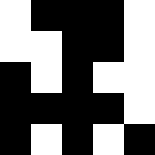[["white", "black", "black", "black", "white"], ["white", "white", "black", "black", "white"], ["black", "white", "black", "white", "white"], ["black", "black", "black", "black", "white"], ["black", "white", "black", "white", "black"]]